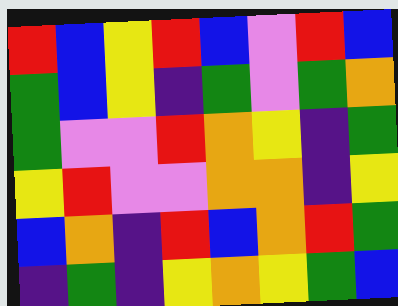[["red", "blue", "yellow", "red", "blue", "violet", "red", "blue"], ["green", "blue", "yellow", "indigo", "green", "violet", "green", "orange"], ["green", "violet", "violet", "red", "orange", "yellow", "indigo", "green"], ["yellow", "red", "violet", "violet", "orange", "orange", "indigo", "yellow"], ["blue", "orange", "indigo", "red", "blue", "orange", "red", "green"], ["indigo", "green", "indigo", "yellow", "orange", "yellow", "green", "blue"]]